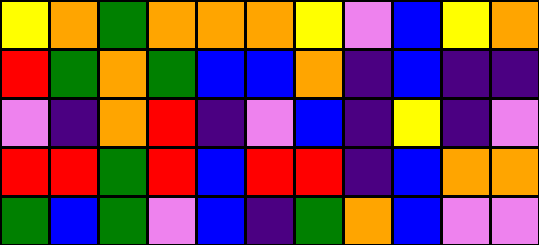[["yellow", "orange", "green", "orange", "orange", "orange", "yellow", "violet", "blue", "yellow", "orange"], ["red", "green", "orange", "green", "blue", "blue", "orange", "indigo", "blue", "indigo", "indigo"], ["violet", "indigo", "orange", "red", "indigo", "violet", "blue", "indigo", "yellow", "indigo", "violet"], ["red", "red", "green", "red", "blue", "red", "red", "indigo", "blue", "orange", "orange"], ["green", "blue", "green", "violet", "blue", "indigo", "green", "orange", "blue", "violet", "violet"]]